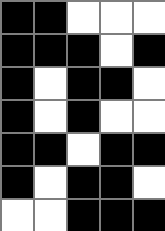[["black", "black", "white", "white", "white"], ["black", "black", "black", "white", "black"], ["black", "white", "black", "black", "white"], ["black", "white", "black", "white", "white"], ["black", "black", "white", "black", "black"], ["black", "white", "black", "black", "white"], ["white", "white", "black", "black", "black"]]